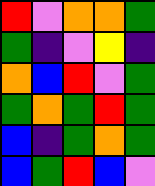[["red", "violet", "orange", "orange", "green"], ["green", "indigo", "violet", "yellow", "indigo"], ["orange", "blue", "red", "violet", "green"], ["green", "orange", "green", "red", "green"], ["blue", "indigo", "green", "orange", "green"], ["blue", "green", "red", "blue", "violet"]]